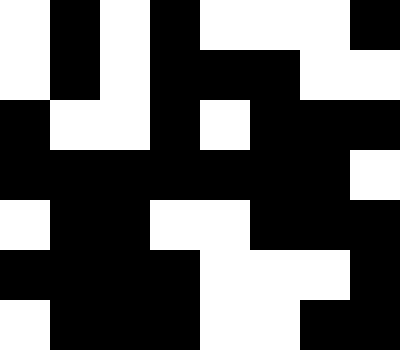[["white", "black", "white", "black", "white", "white", "white", "black"], ["white", "black", "white", "black", "black", "black", "white", "white"], ["black", "white", "white", "black", "white", "black", "black", "black"], ["black", "black", "black", "black", "black", "black", "black", "white"], ["white", "black", "black", "white", "white", "black", "black", "black"], ["black", "black", "black", "black", "white", "white", "white", "black"], ["white", "black", "black", "black", "white", "white", "black", "black"]]